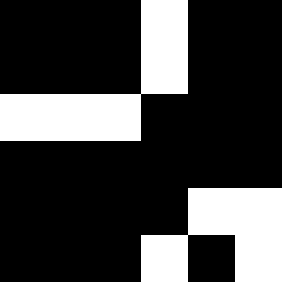[["black", "black", "black", "white", "black", "black"], ["black", "black", "black", "white", "black", "black"], ["white", "white", "white", "black", "black", "black"], ["black", "black", "black", "black", "black", "black"], ["black", "black", "black", "black", "white", "white"], ["black", "black", "black", "white", "black", "white"]]